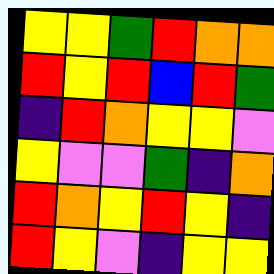[["yellow", "yellow", "green", "red", "orange", "orange"], ["red", "yellow", "red", "blue", "red", "green"], ["indigo", "red", "orange", "yellow", "yellow", "violet"], ["yellow", "violet", "violet", "green", "indigo", "orange"], ["red", "orange", "yellow", "red", "yellow", "indigo"], ["red", "yellow", "violet", "indigo", "yellow", "yellow"]]